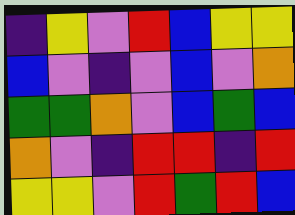[["indigo", "yellow", "violet", "red", "blue", "yellow", "yellow"], ["blue", "violet", "indigo", "violet", "blue", "violet", "orange"], ["green", "green", "orange", "violet", "blue", "green", "blue"], ["orange", "violet", "indigo", "red", "red", "indigo", "red"], ["yellow", "yellow", "violet", "red", "green", "red", "blue"]]